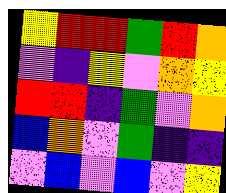[["yellow", "red", "red", "green", "red", "orange"], ["violet", "indigo", "yellow", "violet", "orange", "yellow"], ["red", "red", "indigo", "green", "violet", "orange"], ["blue", "orange", "violet", "green", "indigo", "indigo"], ["violet", "blue", "violet", "blue", "violet", "yellow"]]